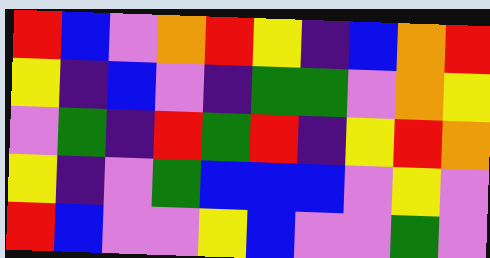[["red", "blue", "violet", "orange", "red", "yellow", "indigo", "blue", "orange", "red"], ["yellow", "indigo", "blue", "violet", "indigo", "green", "green", "violet", "orange", "yellow"], ["violet", "green", "indigo", "red", "green", "red", "indigo", "yellow", "red", "orange"], ["yellow", "indigo", "violet", "green", "blue", "blue", "blue", "violet", "yellow", "violet"], ["red", "blue", "violet", "violet", "yellow", "blue", "violet", "violet", "green", "violet"]]